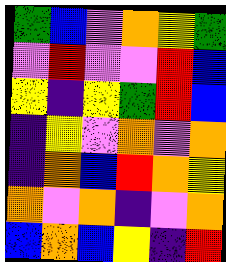[["green", "blue", "violet", "orange", "yellow", "green"], ["violet", "red", "violet", "violet", "red", "blue"], ["yellow", "indigo", "yellow", "green", "red", "blue"], ["indigo", "yellow", "violet", "orange", "violet", "orange"], ["indigo", "orange", "blue", "red", "orange", "yellow"], ["orange", "violet", "orange", "indigo", "violet", "orange"], ["blue", "orange", "blue", "yellow", "indigo", "red"]]